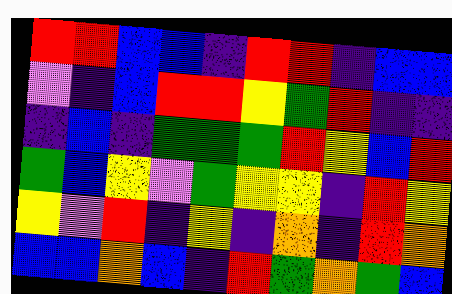[["red", "red", "blue", "blue", "indigo", "red", "red", "indigo", "blue", "blue"], ["violet", "indigo", "blue", "red", "red", "yellow", "green", "red", "indigo", "indigo"], ["indigo", "blue", "indigo", "green", "green", "green", "red", "yellow", "blue", "red"], ["green", "blue", "yellow", "violet", "green", "yellow", "yellow", "indigo", "red", "yellow"], ["yellow", "violet", "red", "indigo", "yellow", "indigo", "orange", "indigo", "red", "orange"], ["blue", "blue", "orange", "blue", "indigo", "red", "green", "orange", "green", "blue"]]